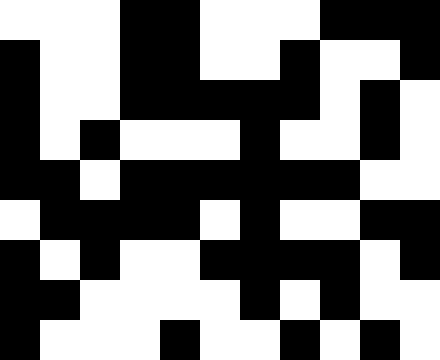[["white", "white", "white", "black", "black", "white", "white", "white", "black", "black", "black"], ["black", "white", "white", "black", "black", "white", "white", "black", "white", "white", "black"], ["black", "white", "white", "black", "black", "black", "black", "black", "white", "black", "white"], ["black", "white", "black", "white", "white", "white", "black", "white", "white", "black", "white"], ["black", "black", "white", "black", "black", "black", "black", "black", "black", "white", "white"], ["white", "black", "black", "black", "black", "white", "black", "white", "white", "black", "black"], ["black", "white", "black", "white", "white", "black", "black", "black", "black", "white", "black"], ["black", "black", "white", "white", "white", "white", "black", "white", "black", "white", "white"], ["black", "white", "white", "white", "black", "white", "white", "black", "white", "black", "white"]]